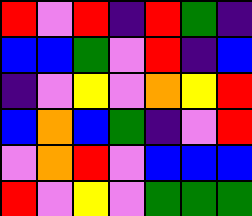[["red", "violet", "red", "indigo", "red", "green", "indigo"], ["blue", "blue", "green", "violet", "red", "indigo", "blue"], ["indigo", "violet", "yellow", "violet", "orange", "yellow", "red"], ["blue", "orange", "blue", "green", "indigo", "violet", "red"], ["violet", "orange", "red", "violet", "blue", "blue", "blue"], ["red", "violet", "yellow", "violet", "green", "green", "green"]]